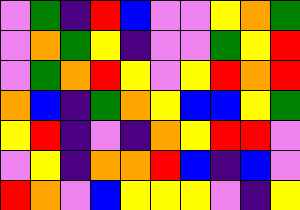[["violet", "green", "indigo", "red", "blue", "violet", "violet", "yellow", "orange", "green"], ["violet", "orange", "green", "yellow", "indigo", "violet", "violet", "green", "yellow", "red"], ["violet", "green", "orange", "red", "yellow", "violet", "yellow", "red", "orange", "red"], ["orange", "blue", "indigo", "green", "orange", "yellow", "blue", "blue", "yellow", "green"], ["yellow", "red", "indigo", "violet", "indigo", "orange", "yellow", "red", "red", "violet"], ["violet", "yellow", "indigo", "orange", "orange", "red", "blue", "indigo", "blue", "violet"], ["red", "orange", "violet", "blue", "yellow", "yellow", "yellow", "violet", "indigo", "yellow"]]